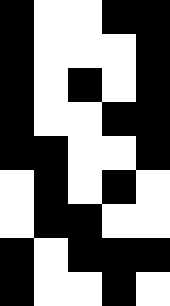[["black", "white", "white", "black", "black"], ["black", "white", "white", "white", "black"], ["black", "white", "black", "white", "black"], ["black", "white", "white", "black", "black"], ["black", "black", "white", "white", "black"], ["white", "black", "white", "black", "white"], ["white", "black", "black", "white", "white"], ["black", "white", "black", "black", "black"], ["black", "white", "white", "black", "white"]]